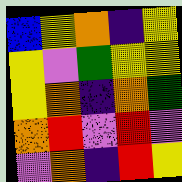[["blue", "yellow", "orange", "indigo", "yellow"], ["yellow", "violet", "green", "yellow", "yellow"], ["yellow", "orange", "indigo", "orange", "green"], ["orange", "red", "violet", "red", "violet"], ["violet", "orange", "indigo", "red", "yellow"]]